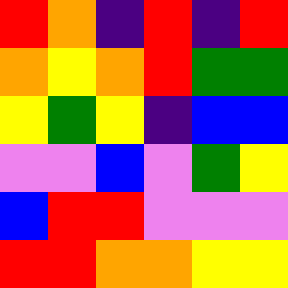[["red", "orange", "indigo", "red", "indigo", "red"], ["orange", "yellow", "orange", "red", "green", "green"], ["yellow", "green", "yellow", "indigo", "blue", "blue"], ["violet", "violet", "blue", "violet", "green", "yellow"], ["blue", "red", "red", "violet", "violet", "violet"], ["red", "red", "orange", "orange", "yellow", "yellow"]]